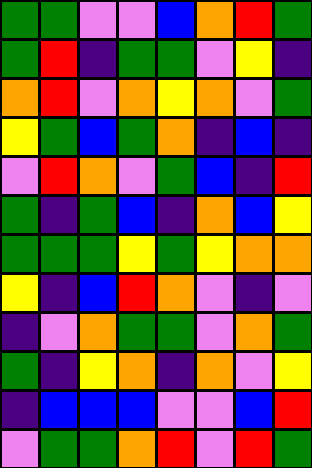[["green", "green", "violet", "violet", "blue", "orange", "red", "green"], ["green", "red", "indigo", "green", "green", "violet", "yellow", "indigo"], ["orange", "red", "violet", "orange", "yellow", "orange", "violet", "green"], ["yellow", "green", "blue", "green", "orange", "indigo", "blue", "indigo"], ["violet", "red", "orange", "violet", "green", "blue", "indigo", "red"], ["green", "indigo", "green", "blue", "indigo", "orange", "blue", "yellow"], ["green", "green", "green", "yellow", "green", "yellow", "orange", "orange"], ["yellow", "indigo", "blue", "red", "orange", "violet", "indigo", "violet"], ["indigo", "violet", "orange", "green", "green", "violet", "orange", "green"], ["green", "indigo", "yellow", "orange", "indigo", "orange", "violet", "yellow"], ["indigo", "blue", "blue", "blue", "violet", "violet", "blue", "red"], ["violet", "green", "green", "orange", "red", "violet", "red", "green"]]